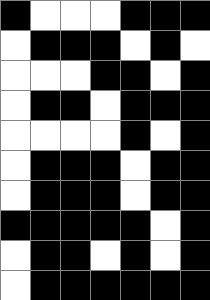[["black", "white", "white", "white", "black", "black", "black"], ["white", "black", "black", "black", "white", "black", "white"], ["white", "white", "white", "black", "black", "white", "black"], ["white", "black", "black", "white", "black", "black", "black"], ["white", "white", "white", "white", "black", "white", "black"], ["white", "black", "black", "black", "white", "black", "black"], ["white", "black", "black", "black", "white", "black", "black"], ["black", "black", "black", "black", "black", "white", "black"], ["white", "black", "black", "white", "black", "white", "black"], ["white", "black", "black", "black", "black", "black", "black"]]